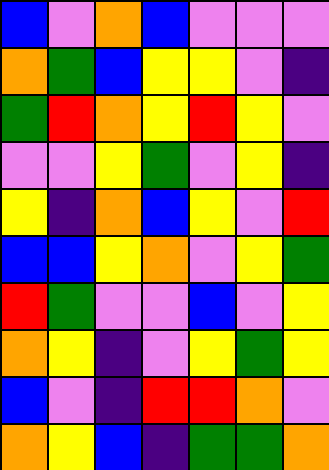[["blue", "violet", "orange", "blue", "violet", "violet", "violet"], ["orange", "green", "blue", "yellow", "yellow", "violet", "indigo"], ["green", "red", "orange", "yellow", "red", "yellow", "violet"], ["violet", "violet", "yellow", "green", "violet", "yellow", "indigo"], ["yellow", "indigo", "orange", "blue", "yellow", "violet", "red"], ["blue", "blue", "yellow", "orange", "violet", "yellow", "green"], ["red", "green", "violet", "violet", "blue", "violet", "yellow"], ["orange", "yellow", "indigo", "violet", "yellow", "green", "yellow"], ["blue", "violet", "indigo", "red", "red", "orange", "violet"], ["orange", "yellow", "blue", "indigo", "green", "green", "orange"]]